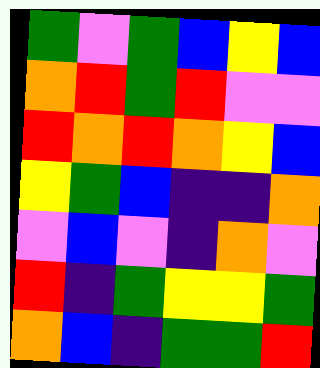[["green", "violet", "green", "blue", "yellow", "blue"], ["orange", "red", "green", "red", "violet", "violet"], ["red", "orange", "red", "orange", "yellow", "blue"], ["yellow", "green", "blue", "indigo", "indigo", "orange"], ["violet", "blue", "violet", "indigo", "orange", "violet"], ["red", "indigo", "green", "yellow", "yellow", "green"], ["orange", "blue", "indigo", "green", "green", "red"]]